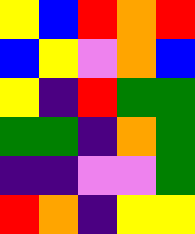[["yellow", "blue", "red", "orange", "red"], ["blue", "yellow", "violet", "orange", "blue"], ["yellow", "indigo", "red", "green", "green"], ["green", "green", "indigo", "orange", "green"], ["indigo", "indigo", "violet", "violet", "green"], ["red", "orange", "indigo", "yellow", "yellow"]]